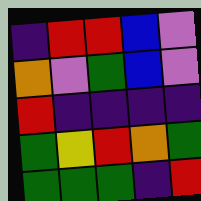[["indigo", "red", "red", "blue", "violet"], ["orange", "violet", "green", "blue", "violet"], ["red", "indigo", "indigo", "indigo", "indigo"], ["green", "yellow", "red", "orange", "green"], ["green", "green", "green", "indigo", "red"]]